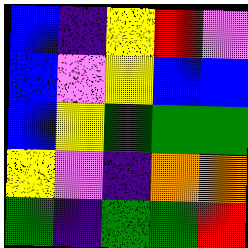[["blue", "indigo", "yellow", "red", "violet"], ["blue", "violet", "yellow", "blue", "blue"], ["blue", "yellow", "green", "green", "green"], ["yellow", "violet", "indigo", "orange", "orange"], ["green", "indigo", "green", "green", "red"]]